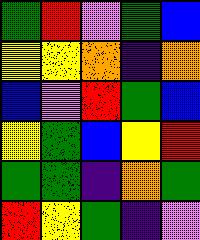[["green", "red", "violet", "green", "blue"], ["yellow", "yellow", "orange", "indigo", "orange"], ["blue", "violet", "red", "green", "blue"], ["yellow", "green", "blue", "yellow", "red"], ["green", "green", "indigo", "orange", "green"], ["red", "yellow", "green", "indigo", "violet"]]